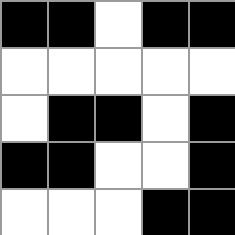[["black", "black", "white", "black", "black"], ["white", "white", "white", "white", "white"], ["white", "black", "black", "white", "black"], ["black", "black", "white", "white", "black"], ["white", "white", "white", "black", "black"]]